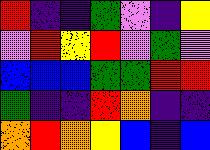[["red", "indigo", "indigo", "green", "violet", "indigo", "yellow"], ["violet", "red", "yellow", "red", "violet", "green", "violet"], ["blue", "blue", "blue", "green", "green", "red", "red"], ["green", "indigo", "indigo", "red", "orange", "indigo", "indigo"], ["orange", "red", "orange", "yellow", "blue", "indigo", "blue"]]